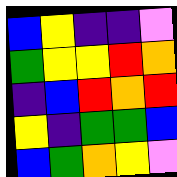[["blue", "yellow", "indigo", "indigo", "violet"], ["green", "yellow", "yellow", "red", "orange"], ["indigo", "blue", "red", "orange", "red"], ["yellow", "indigo", "green", "green", "blue"], ["blue", "green", "orange", "yellow", "violet"]]